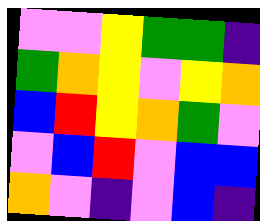[["violet", "violet", "yellow", "green", "green", "indigo"], ["green", "orange", "yellow", "violet", "yellow", "orange"], ["blue", "red", "yellow", "orange", "green", "violet"], ["violet", "blue", "red", "violet", "blue", "blue"], ["orange", "violet", "indigo", "violet", "blue", "indigo"]]